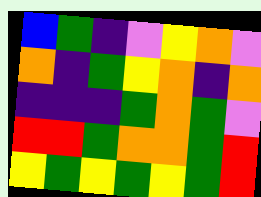[["blue", "green", "indigo", "violet", "yellow", "orange", "violet"], ["orange", "indigo", "green", "yellow", "orange", "indigo", "orange"], ["indigo", "indigo", "indigo", "green", "orange", "green", "violet"], ["red", "red", "green", "orange", "orange", "green", "red"], ["yellow", "green", "yellow", "green", "yellow", "green", "red"]]